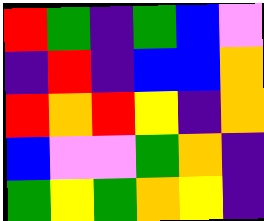[["red", "green", "indigo", "green", "blue", "violet"], ["indigo", "red", "indigo", "blue", "blue", "orange"], ["red", "orange", "red", "yellow", "indigo", "orange"], ["blue", "violet", "violet", "green", "orange", "indigo"], ["green", "yellow", "green", "orange", "yellow", "indigo"]]